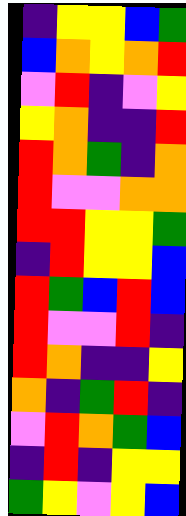[["indigo", "yellow", "yellow", "blue", "green"], ["blue", "orange", "yellow", "orange", "red"], ["violet", "red", "indigo", "violet", "yellow"], ["yellow", "orange", "indigo", "indigo", "red"], ["red", "orange", "green", "indigo", "orange"], ["red", "violet", "violet", "orange", "orange"], ["red", "red", "yellow", "yellow", "green"], ["indigo", "red", "yellow", "yellow", "blue"], ["red", "green", "blue", "red", "blue"], ["red", "violet", "violet", "red", "indigo"], ["red", "orange", "indigo", "indigo", "yellow"], ["orange", "indigo", "green", "red", "indigo"], ["violet", "red", "orange", "green", "blue"], ["indigo", "red", "indigo", "yellow", "yellow"], ["green", "yellow", "violet", "yellow", "blue"]]